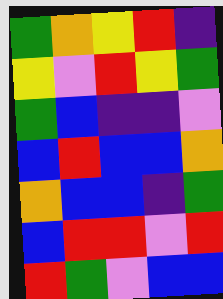[["green", "orange", "yellow", "red", "indigo"], ["yellow", "violet", "red", "yellow", "green"], ["green", "blue", "indigo", "indigo", "violet"], ["blue", "red", "blue", "blue", "orange"], ["orange", "blue", "blue", "indigo", "green"], ["blue", "red", "red", "violet", "red"], ["red", "green", "violet", "blue", "blue"]]